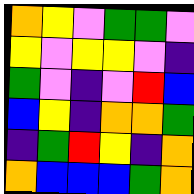[["orange", "yellow", "violet", "green", "green", "violet"], ["yellow", "violet", "yellow", "yellow", "violet", "indigo"], ["green", "violet", "indigo", "violet", "red", "blue"], ["blue", "yellow", "indigo", "orange", "orange", "green"], ["indigo", "green", "red", "yellow", "indigo", "orange"], ["orange", "blue", "blue", "blue", "green", "orange"]]